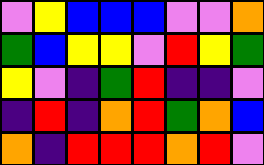[["violet", "yellow", "blue", "blue", "blue", "violet", "violet", "orange"], ["green", "blue", "yellow", "yellow", "violet", "red", "yellow", "green"], ["yellow", "violet", "indigo", "green", "red", "indigo", "indigo", "violet"], ["indigo", "red", "indigo", "orange", "red", "green", "orange", "blue"], ["orange", "indigo", "red", "red", "red", "orange", "red", "violet"]]